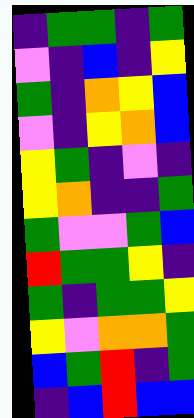[["indigo", "green", "green", "indigo", "green"], ["violet", "indigo", "blue", "indigo", "yellow"], ["green", "indigo", "orange", "yellow", "blue"], ["violet", "indigo", "yellow", "orange", "blue"], ["yellow", "green", "indigo", "violet", "indigo"], ["yellow", "orange", "indigo", "indigo", "green"], ["green", "violet", "violet", "green", "blue"], ["red", "green", "green", "yellow", "indigo"], ["green", "indigo", "green", "green", "yellow"], ["yellow", "violet", "orange", "orange", "green"], ["blue", "green", "red", "indigo", "green"], ["indigo", "blue", "red", "blue", "blue"]]